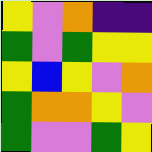[["yellow", "violet", "orange", "indigo", "indigo"], ["green", "violet", "green", "yellow", "yellow"], ["yellow", "blue", "yellow", "violet", "orange"], ["green", "orange", "orange", "yellow", "violet"], ["green", "violet", "violet", "green", "yellow"]]